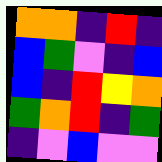[["orange", "orange", "indigo", "red", "indigo"], ["blue", "green", "violet", "indigo", "blue"], ["blue", "indigo", "red", "yellow", "orange"], ["green", "orange", "red", "indigo", "green"], ["indigo", "violet", "blue", "violet", "violet"]]